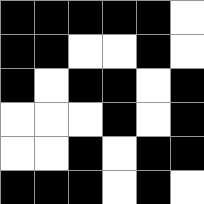[["black", "black", "black", "black", "black", "white"], ["black", "black", "white", "white", "black", "white"], ["black", "white", "black", "black", "white", "black"], ["white", "white", "white", "black", "white", "black"], ["white", "white", "black", "white", "black", "black"], ["black", "black", "black", "white", "black", "white"]]